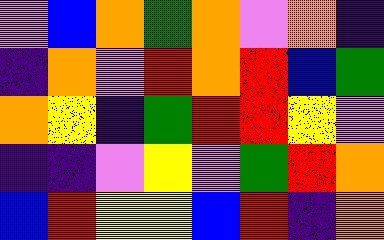[["violet", "blue", "orange", "green", "orange", "violet", "orange", "indigo"], ["indigo", "orange", "violet", "red", "orange", "red", "blue", "green"], ["orange", "yellow", "indigo", "green", "red", "red", "yellow", "violet"], ["indigo", "indigo", "violet", "yellow", "violet", "green", "red", "orange"], ["blue", "red", "yellow", "yellow", "blue", "red", "indigo", "orange"]]